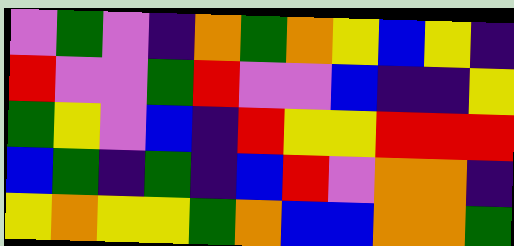[["violet", "green", "violet", "indigo", "orange", "green", "orange", "yellow", "blue", "yellow", "indigo"], ["red", "violet", "violet", "green", "red", "violet", "violet", "blue", "indigo", "indigo", "yellow"], ["green", "yellow", "violet", "blue", "indigo", "red", "yellow", "yellow", "red", "red", "red"], ["blue", "green", "indigo", "green", "indigo", "blue", "red", "violet", "orange", "orange", "indigo"], ["yellow", "orange", "yellow", "yellow", "green", "orange", "blue", "blue", "orange", "orange", "green"]]